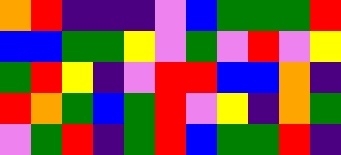[["orange", "red", "indigo", "indigo", "indigo", "violet", "blue", "green", "green", "green", "red"], ["blue", "blue", "green", "green", "yellow", "violet", "green", "violet", "red", "violet", "yellow"], ["green", "red", "yellow", "indigo", "violet", "red", "red", "blue", "blue", "orange", "indigo"], ["red", "orange", "green", "blue", "green", "red", "violet", "yellow", "indigo", "orange", "green"], ["violet", "green", "red", "indigo", "green", "red", "blue", "green", "green", "red", "indigo"]]